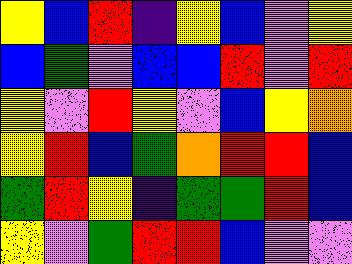[["yellow", "blue", "red", "indigo", "yellow", "blue", "violet", "yellow"], ["blue", "green", "violet", "blue", "blue", "red", "violet", "red"], ["yellow", "violet", "red", "yellow", "violet", "blue", "yellow", "orange"], ["yellow", "red", "blue", "green", "orange", "red", "red", "blue"], ["green", "red", "yellow", "indigo", "green", "green", "red", "blue"], ["yellow", "violet", "green", "red", "red", "blue", "violet", "violet"]]